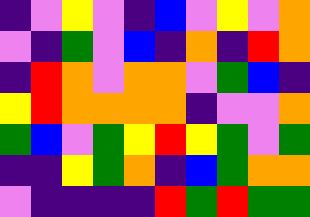[["indigo", "violet", "yellow", "violet", "indigo", "blue", "violet", "yellow", "violet", "orange"], ["violet", "indigo", "green", "violet", "blue", "indigo", "orange", "indigo", "red", "orange"], ["indigo", "red", "orange", "violet", "orange", "orange", "violet", "green", "blue", "indigo"], ["yellow", "red", "orange", "orange", "orange", "orange", "indigo", "violet", "violet", "orange"], ["green", "blue", "violet", "green", "yellow", "red", "yellow", "green", "violet", "green"], ["indigo", "indigo", "yellow", "green", "orange", "indigo", "blue", "green", "orange", "orange"], ["violet", "indigo", "indigo", "indigo", "indigo", "red", "green", "red", "green", "green"]]